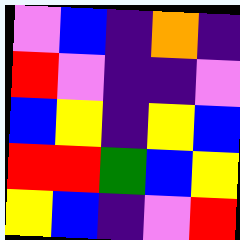[["violet", "blue", "indigo", "orange", "indigo"], ["red", "violet", "indigo", "indigo", "violet"], ["blue", "yellow", "indigo", "yellow", "blue"], ["red", "red", "green", "blue", "yellow"], ["yellow", "blue", "indigo", "violet", "red"]]